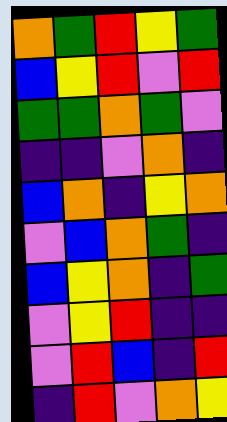[["orange", "green", "red", "yellow", "green"], ["blue", "yellow", "red", "violet", "red"], ["green", "green", "orange", "green", "violet"], ["indigo", "indigo", "violet", "orange", "indigo"], ["blue", "orange", "indigo", "yellow", "orange"], ["violet", "blue", "orange", "green", "indigo"], ["blue", "yellow", "orange", "indigo", "green"], ["violet", "yellow", "red", "indigo", "indigo"], ["violet", "red", "blue", "indigo", "red"], ["indigo", "red", "violet", "orange", "yellow"]]